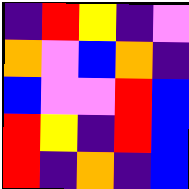[["indigo", "red", "yellow", "indigo", "violet"], ["orange", "violet", "blue", "orange", "indigo"], ["blue", "violet", "violet", "red", "blue"], ["red", "yellow", "indigo", "red", "blue"], ["red", "indigo", "orange", "indigo", "blue"]]